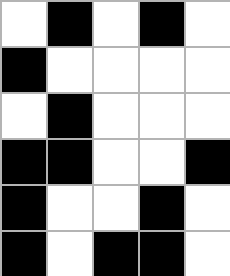[["white", "black", "white", "black", "white"], ["black", "white", "white", "white", "white"], ["white", "black", "white", "white", "white"], ["black", "black", "white", "white", "black"], ["black", "white", "white", "black", "white"], ["black", "white", "black", "black", "white"]]